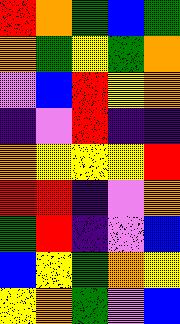[["red", "orange", "green", "blue", "green"], ["orange", "green", "yellow", "green", "orange"], ["violet", "blue", "red", "yellow", "orange"], ["indigo", "violet", "red", "indigo", "indigo"], ["orange", "yellow", "yellow", "yellow", "red"], ["red", "red", "indigo", "violet", "orange"], ["green", "red", "indigo", "violet", "blue"], ["blue", "yellow", "green", "orange", "yellow"], ["yellow", "orange", "green", "violet", "blue"]]